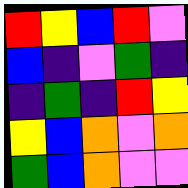[["red", "yellow", "blue", "red", "violet"], ["blue", "indigo", "violet", "green", "indigo"], ["indigo", "green", "indigo", "red", "yellow"], ["yellow", "blue", "orange", "violet", "orange"], ["green", "blue", "orange", "violet", "violet"]]